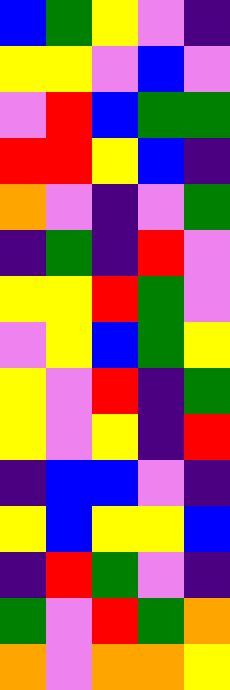[["blue", "green", "yellow", "violet", "indigo"], ["yellow", "yellow", "violet", "blue", "violet"], ["violet", "red", "blue", "green", "green"], ["red", "red", "yellow", "blue", "indigo"], ["orange", "violet", "indigo", "violet", "green"], ["indigo", "green", "indigo", "red", "violet"], ["yellow", "yellow", "red", "green", "violet"], ["violet", "yellow", "blue", "green", "yellow"], ["yellow", "violet", "red", "indigo", "green"], ["yellow", "violet", "yellow", "indigo", "red"], ["indigo", "blue", "blue", "violet", "indigo"], ["yellow", "blue", "yellow", "yellow", "blue"], ["indigo", "red", "green", "violet", "indigo"], ["green", "violet", "red", "green", "orange"], ["orange", "violet", "orange", "orange", "yellow"]]